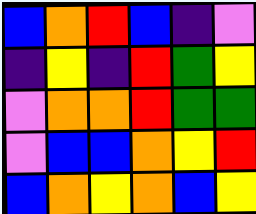[["blue", "orange", "red", "blue", "indigo", "violet"], ["indigo", "yellow", "indigo", "red", "green", "yellow"], ["violet", "orange", "orange", "red", "green", "green"], ["violet", "blue", "blue", "orange", "yellow", "red"], ["blue", "orange", "yellow", "orange", "blue", "yellow"]]